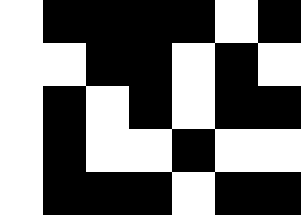[["white", "black", "black", "black", "black", "white", "black"], ["white", "white", "black", "black", "white", "black", "white"], ["white", "black", "white", "black", "white", "black", "black"], ["white", "black", "white", "white", "black", "white", "white"], ["white", "black", "black", "black", "white", "black", "black"]]